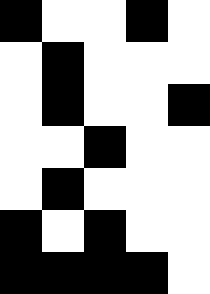[["black", "white", "white", "black", "white"], ["white", "black", "white", "white", "white"], ["white", "black", "white", "white", "black"], ["white", "white", "black", "white", "white"], ["white", "black", "white", "white", "white"], ["black", "white", "black", "white", "white"], ["black", "black", "black", "black", "white"]]